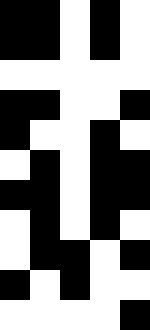[["black", "black", "white", "black", "white"], ["black", "black", "white", "black", "white"], ["white", "white", "white", "white", "white"], ["black", "black", "white", "white", "black"], ["black", "white", "white", "black", "white"], ["white", "black", "white", "black", "black"], ["black", "black", "white", "black", "black"], ["white", "black", "white", "black", "white"], ["white", "black", "black", "white", "black"], ["black", "white", "black", "white", "white"], ["white", "white", "white", "white", "black"]]